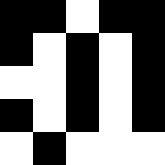[["black", "black", "white", "black", "black"], ["black", "white", "black", "white", "black"], ["white", "white", "black", "white", "black"], ["black", "white", "black", "white", "black"], ["white", "black", "white", "white", "white"]]